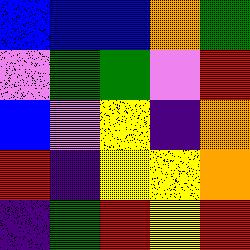[["blue", "blue", "blue", "orange", "green"], ["violet", "green", "green", "violet", "red"], ["blue", "violet", "yellow", "indigo", "orange"], ["red", "indigo", "yellow", "yellow", "orange"], ["indigo", "green", "red", "yellow", "red"]]